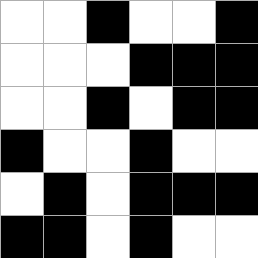[["white", "white", "black", "white", "white", "black"], ["white", "white", "white", "black", "black", "black"], ["white", "white", "black", "white", "black", "black"], ["black", "white", "white", "black", "white", "white"], ["white", "black", "white", "black", "black", "black"], ["black", "black", "white", "black", "white", "white"]]